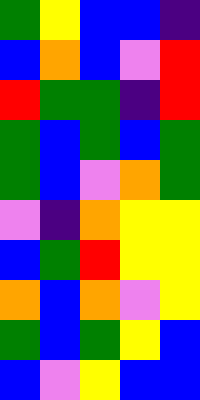[["green", "yellow", "blue", "blue", "indigo"], ["blue", "orange", "blue", "violet", "red"], ["red", "green", "green", "indigo", "red"], ["green", "blue", "green", "blue", "green"], ["green", "blue", "violet", "orange", "green"], ["violet", "indigo", "orange", "yellow", "yellow"], ["blue", "green", "red", "yellow", "yellow"], ["orange", "blue", "orange", "violet", "yellow"], ["green", "blue", "green", "yellow", "blue"], ["blue", "violet", "yellow", "blue", "blue"]]